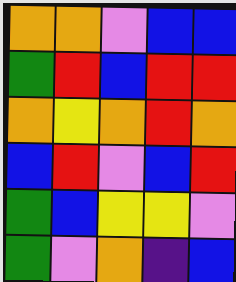[["orange", "orange", "violet", "blue", "blue"], ["green", "red", "blue", "red", "red"], ["orange", "yellow", "orange", "red", "orange"], ["blue", "red", "violet", "blue", "red"], ["green", "blue", "yellow", "yellow", "violet"], ["green", "violet", "orange", "indigo", "blue"]]